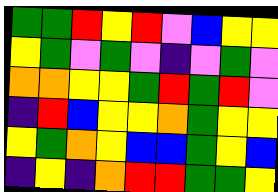[["green", "green", "red", "yellow", "red", "violet", "blue", "yellow", "yellow"], ["yellow", "green", "violet", "green", "violet", "indigo", "violet", "green", "violet"], ["orange", "orange", "yellow", "yellow", "green", "red", "green", "red", "violet"], ["indigo", "red", "blue", "yellow", "yellow", "orange", "green", "yellow", "yellow"], ["yellow", "green", "orange", "yellow", "blue", "blue", "green", "yellow", "blue"], ["indigo", "yellow", "indigo", "orange", "red", "red", "green", "green", "yellow"]]